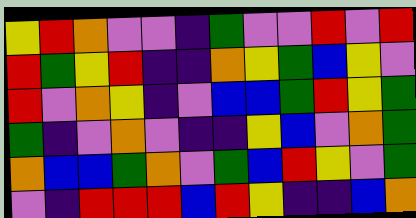[["yellow", "red", "orange", "violet", "violet", "indigo", "green", "violet", "violet", "red", "violet", "red"], ["red", "green", "yellow", "red", "indigo", "indigo", "orange", "yellow", "green", "blue", "yellow", "violet"], ["red", "violet", "orange", "yellow", "indigo", "violet", "blue", "blue", "green", "red", "yellow", "green"], ["green", "indigo", "violet", "orange", "violet", "indigo", "indigo", "yellow", "blue", "violet", "orange", "green"], ["orange", "blue", "blue", "green", "orange", "violet", "green", "blue", "red", "yellow", "violet", "green"], ["violet", "indigo", "red", "red", "red", "blue", "red", "yellow", "indigo", "indigo", "blue", "orange"]]